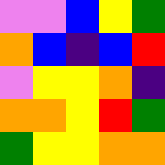[["violet", "violet", "blue", "yellow", "green"], ["orange", "blue", "indigo", "blue", "red"], ["violet", "yellow", "yellow", "orange", "indigo"], ["orange", "orange", "yellow", "red", "green"], ["green", "yellow", "yellow", "orange", "orange"]]